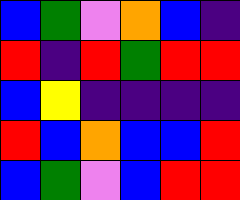[["blue", "green", "violet", "orange", "blue", "indigo"], ["red", "indigo", "red", "green", "red", "red"], ["blue", "yellow", "indigo", "indigo", "indigo", "indigo"], ["red", "blue", "orange", "blue", "blue", "red"], ["blue", "green", "violet", "blue", "red", "red"]]